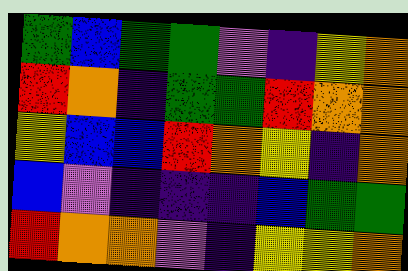[["green", "blue", "green", "green", "violet", "indigo", "yellow", "orange"], ["red", "orange", "indigo", "green", "green", "red", "orange", "orange"], ["yellow", "blue", "blue", "red", "orange", "yellow", "indigo", "orange"], ["blue", "violet", "indigo", "indigo", "indigo", "blue", "green", "green"], ["red", "orange", "orange", "violet", "indigo", "yellow", "yellow", "orange"]]